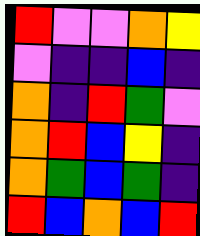[["red", "violet", "violet", "orange", "yellow"], ["violet", "indigo", "indigo", "blue", "indigo"], ["orange", "indigo", "red", "green", "violet"], ["orange", "red", "blue", "yellow", "indigo"], ["orange", "green", "blue", "green", "indigo"], ["red", "blue", "orange", "blue", "red"]]